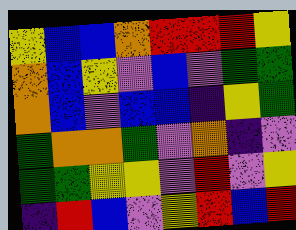[["yellow", "blue", "blue", "orange", "red", "red", "red", "yellow"], ["orange", "blue", "yellow", "violet", "blue", "violet", "green", "green"], ["orange", "blue", "violet", "blue", "blue", "indigo", "yellow", "green"], ["green", "orange", "orange", "green", "violet", "orange", "indigo", "violet"], ["green", "green", "yellow", "yellow", "violet", "red", "violet", "yellow"], ["indigo", "red", "blue", "violet", "yellow", "red", "blue", "red"]]